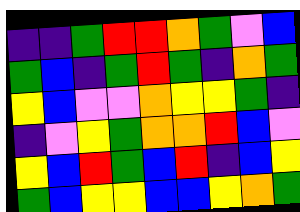[["indigo", "indigo", "green", "red", "red", "orange", "green", "violet", "blue"], ["green", "blue", "indigo", "green", "red", "green", "indigo", "orange", "green"], ["yellow", "blue", "violet", "violet", "orange", "yellow", "yellow", "green", "indigo"], ["indigo", "violet", "yellow", "green", "orange", "orange", "red", "blue", "violet"], ["yellow", "blue", "red", "green", "blue", "red", "indigo", "blue", "yellow"], ["green", "blue", "yellow", "yellow", "blue", "blue", "yellow", "orange", "green"]]